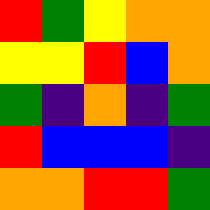[["red", "green", "yellow", "orange", "orange"], ["yellow", "yellow", "red", "blue", "orange"], ["green", "indigo", "orange", "indigo", "green"], ["red", "blue", "blue", "blue", "indigo"], ["orange", "orange", "red", "red", "green"]]